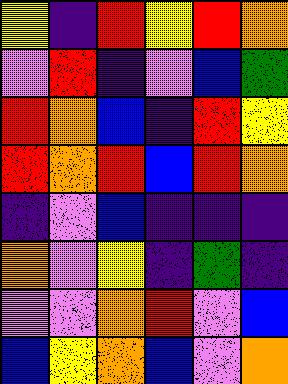[["yellow", "indigo", "red", "yellow", "red", "orange"], ["violet", "red", "indigo", "violet", "blue", "green"], ["red", "orange", "blue", "indigo", "red", "yellow"], ["red", "orange", "red", "blue", "red", "orange"], ["indigo", "violet", "blue", "indigo", "indigo", "indigo"], ["orange", "violet", "yellow", "indigo", "green", "indigo"], ["violet", "violet", "orange", "red", "violet", "blue"], ["blue", "yellow", "orange", "blue", "violet", "orange"]]